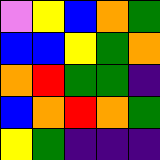[["violet", "yellow", "blue", "orange", "green"], ["blue", "blue", "yellow", "green", "orange"], ["orange", "red", "green", "green", "indigo"], ["blue", "orange", "red", "orange", "green"], ["yellow", "green", "indigo", "indigo", "indigo"]]